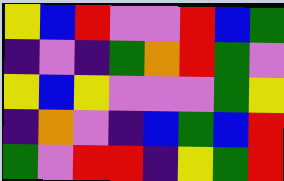[["yellow", "blue", "red", "violet", "violet", "red", "blue", "green"], ["indigo", "violet", "indigo", "green", "orange", "red", "green", "violet"], ["yellow", "blue", "yellow", "violet", "violet", "violet", "green", "yellow"], ["indigo", "orange", "violet", "indigo", "blue", "green", "blue", "red"], ["green", "violet", "red", "red", "indigo", "yellow", "green", "red"]]